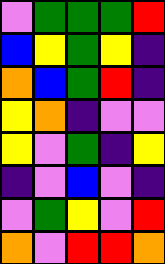[["violet", "green", "green", "green", "red"], ["blue", "yellow", "green", "yellow", "indigo"], ["orange", "blue", "green", "red", "indigo"], ["yellow", "orange", "indigo", "violet", "violet"], ["yellow", "violet", "green", "indigo", "yellow"], ["indigo", "violet", "blue", "violet", "indigo"], ["violet", "green", "yellow", "violet", "red"], ["orange", "violet", "red", "red", "orange"]]